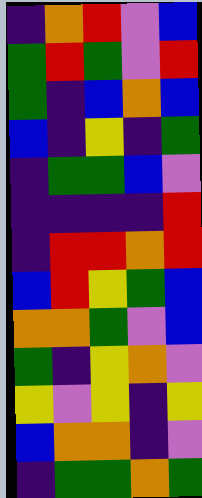[["indigo", "orange", "red", "violet", "blue"], ["green", "red", "green", "violet", "red"], ["green", "indigo", "blue", "orange", "blue"], ["blue", "indigo", "yellow", "indigo", "green"], ["indigo", "green", "green", "blue", "violet"], ["indigo", "indigo", "indigo", "indigo", "red"], ["indigo", "red", "red", "orange", "red"], ["blue", "red", "yellow", "green", "blue"], ["orange", "orange", "green", "violet", "blue"], ["green", "indigo", "yellow", "orange", "violet"], ["yellow", "violet", "yellow", "indigo", "yellow"], ["blue", "orange", "orange", "indigo", "violet"], ["indigo", "green", "green", "orange", "green"]]